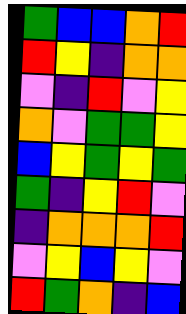[["green", "blue", "blue", "orange", "red"], ["red", "yellow", "indigo", "orange", "orange"], ["violet", "indigo", "red", "violet", "yellow"], ["orange", "violet", "green", "green", "yellow"], ["blue", "yellow", "green", "yellow", "green"], ["green", "indigo", "yellow", "red", "violet"], ["indigo", "orange", "orange", "orange", "red"], ["violet", "yellow", "blue", "yellow", "violet"], ["red", "green", "orange", "indigo", "blue"]]